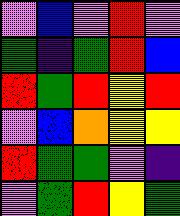[["violet", "blue", "violet", "red", "violet"], ["green", "indigo", "green", "red", "blue"], ["red", "green", "red", "yellow", "red"], ["violet", "blue", "orange", "yellow", "yellow"], ["red", "green", "green", "violet", "indigo"], ["violet", "green", "red", "yellow", "green"]]